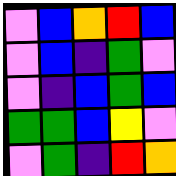[["violet", "blue", "orange", "red", "blue"], ["violet", "blue", "indigo", "green", "violet"], ["violet", "indigo", "blue", "green", "blue"], ["green", "green", "blue", "yellow", "violet"], ["violet", "green", "indigo", "red", "orange"]]